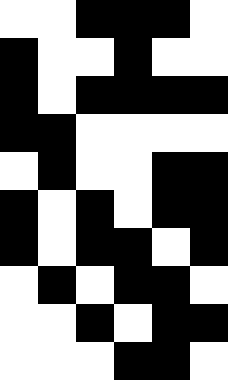[["white", "white", "black", "black", "black", "white"], ["black", "white", "white", "black", "white", "white"], ["black", "white", "black", "black", "black", "black"], ["black", "black", "white", "white", "white", "white"], ["white", "black", "white", "white", "black", "black"], ["black", "white", "black", "white", "black", "black"], ["black", "white", "black", "black", "white", "black"], ["white", "black", "white", "black", "black", "white"], ["white", "white", "black", "white", "black", "black"], ["white", "white", "white", "black", "black", "white"]]